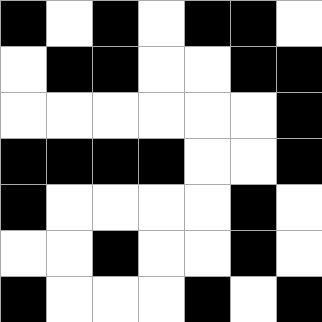[["black", "white", "black", "white", "black", "black", "white"], ["white", "black", "black", "white", "white", "black", "black"], ["white", "white", "white", "white", "white", "white", "black"], ["black", "black", "black", "black", "white", "white", "black"], ["black", "white", "white", "white", "white", "black", "white"], ["white", "white", "black", "white", "white", "black", "white"], ["black", "white", "white", "white", "black", "white", "black"]]